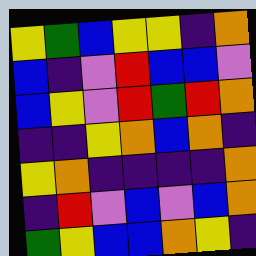[["yellow", "green", "blue", "yellow", "yellow", "indigo", "orange"], ["blue", "indigo", "violet", "red", "blue", "blue", "violet"], ["blue", "yellow", "violet", "red", "green", "red", "orange"], ["indigo", "indigo", "yellow", "orange", "blue", "orange", "indigo"], ["yellow", "orange", "indigo", "indigo", "indigo", "indigo", "orange"], ["indigo", "red", "violet", "blue", "violet", "blue", "orange"], ["green", "yellow", "blue", "blue", "orange", "yellow", "indigo"]]